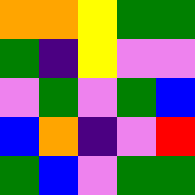[["orange", "orange", "yellow", "green", "green"], ["green", "indigo", "yellow", "violet", "violet"], ["violet", "green", "violet", "green", "blue"], ["blue", "orange", "indigo", "violet", "red"], ["green", "blue", "violet", "green", "green"]]